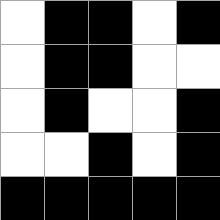[["white", "black", "black", "white", "black"], ["white", "black", "black", "white", "white"], ["white", "black", "white", "white", "black"], ["white", "white", "black", "white", "black"], ["black", "black", "black", "black", "black"]]